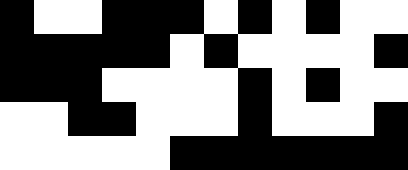[["black", "white", "white", "black", "black", "black", "white", "black", "white", "black", "white", "white"], ["black", "black", "black", "black", "black", "white", "black", "white", "white", "white", "white", "black"], ["black", "black", "black", "white", "white", "white", "white", "black", "white", "black", "white", "white"], ["white", "white", "black", "black", "white", "white", "white", "black", "white", "white", "white", "black"], ["white", "white", "white", "white", "white", "black", "black", "black", "black", "black", "black", "black"]]